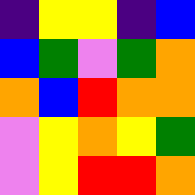[["indigo", "yellow", "yellow", "indigo", "blue"], ["blue", "green", "violet", "green", "orange"], ["orange", "blue", "red", "orange", "orange"], ["violet", "yellow", "orange", "yellow", "green"], ["violet", "yellow", "red", "red", "orange"]]